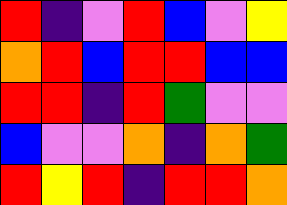[["red", "indigo", "violet", "red", "blue", "violet", "yellow"], ["orange", "red", "blue", "red", "red", "blue", "blue"], ["red", "red", "indigo", "red", "green", "violet", "violet"], ["blue", "violet", "violet", "orange", "indigo", "orange", "green"], ["red", "yellow", "red", "indigo", "red", "red", "orange"]]